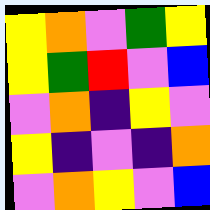[["yellow", "orange", "violet", "green", "yellow"], ["yellow", "green", "red", "violet", "blue"], ["violet", "orange", "indigo", "yellow", "violet"], ["yellow", "indigo", "violet", "indigo", "orange"], ["violet", "orange", "yellow", "violet", "blue"]]